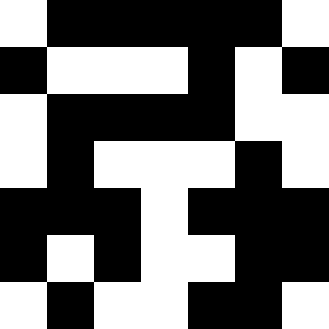[["white", "black", "black", "black", "black", "black", "white"], ["black", "white", "white", "white", "black", "white", "black"], ["white", "black", "black", "black", "black", "white", "white"], ["white", "black", "white", "white", "white", "black", "white"], ["black", "black", "black", "white", "black", "black", "black"], ["black", "white", "black", "white", "white", "black", "black"], ["white", "black", "white", "white", "black", "black", "white"]]